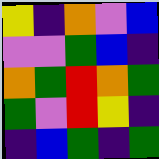[["yellow", "indigo", "orange", "violet", "blue"], ["violet", "violet", "green", "blue", "indigo"], ["orange", "green", "red", "orange", "green"], ["green", "violet", "red", "yellow", "indigo"], ["indigo", "blue", "green", "indigo", "green"]]